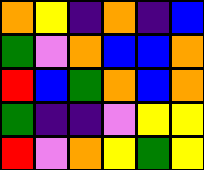[["orange", "yellow", "indigo", "orange", "indigo", "blue"], ["green", "violet", "orange", "blue", "blue", "orange"], ["red", "blue", "green", "orange", "blue", "orange"], ["green", "indigo", "indigo", "violet", "yellow", "yellow"], ["red", "violet", "orange", "yellow", "green", "yellow"]]